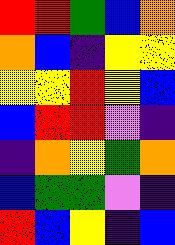[["red", "red", "green", "blue", "orange"], ["orange", "blue", "indigo", "yellow", "yellow"], ["yellow", "yellow", "red", "yellow", "blue"], ["blue", "red", "red", "violet", "indigo"], ["indigo", "orange", "yellow", "green", "orange"], ["blue", "green", "green", "violet", "indigo"], ["red", "blue", "yellow", "indigo", "blue"]]